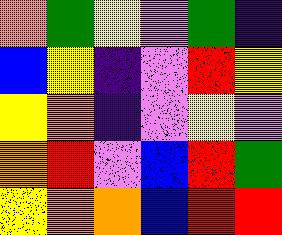[["orange", "green", "yellow", "violet", "green", "indigo"], ["blue", "yellow", "indigo", "violet", "red", "yellow"], ["yellow", "orange", "indigo", "violet", "yellow", "violet"], ["orange", "red", "violet", "blue", "red", "green"], ["yellow", "orange", "orange", "blue", "red", "red"]]